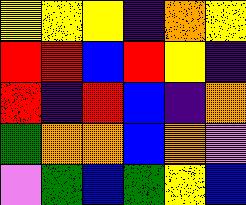[["yellow", "yellow", "yellow", "indigo", "orange", "yellow"], ["red", "red", "blue", "red", "yellow", "indigo"], ["red", "indigo", "red", "blue", "indigo", "orange"], ["green", "orange", "orange", "blue", "orange", "violet"], ["violet", "green", "blue", "green", "yellow", "blue"]]